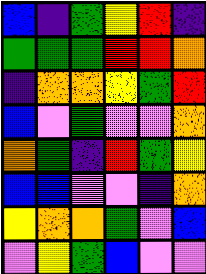[["blue", "indigo", "green", "yellow", "red", "indigo"], ["green", "green", "green", "red", "red", "orange"], ["indigo", "orange", "orange", "yellow", "green", "red"], ["blue", "violet", "green", "violet", "violet", "orange"], ["orange", "green", "indigo", "red", "green", "yellow"], ["blue", "blue", "violet", "violet", "indigo", "orange"], ["yellow", "orange", "orange", "green", "violet", "blue"], ["violet", "yellow", "green", "blue", "violet", "violet"]]